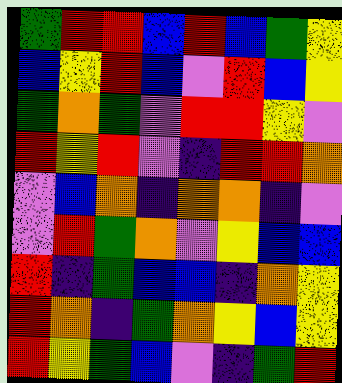[["green", "red", "red", "blue", "red", "blue", "green", "yellow"], ["blue", "yellow", "red", "blue", "violet", "red", "blue", "yellow"], ["green", "orange", "green", "violet", "red", "red", "yellow", "violet"], ["red", "yellow", "red", "violet", "indigo", "red", "red", "orange"], ["violet", "blue", "orange", "indigo", "orange", "orange", "indigo", "violet"], ["violet", "red", "green", "orange", "violet", "yellow", "blue", "blue"], ["red", "indigo", "green", "blue", "blue", "indigo", "orange", "yellow"], ["red", "orange", "indigo", "green", "orange", "yellow", "blue", "yellow"], ["red", "yellow", "green", "blue", "violet", "indigo", "green", "red"]]